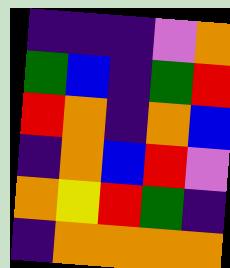[["indigo", "indigo", "indigo", "violet", "orange"], ["green", "blue", "indigo", "green", "red"], ["red", "orange", "indigo", "orange", "blue"], ["indigo", "orange", "blue", "red", "violet"], ["orange", "yellow", "red", "green", "indigo"], ["indigo", "orange", "orange", "orange", "orange"]]